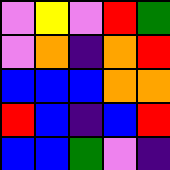[["violet", "yellow", "violet", "red", "green"], ["violet", "orange", "indigo", "orange", "red"], ["blue", "blue", "blue", "orange", "orange"], ["red", "blue", "indigo", "blue", "red"], ["blue", "blue", "green", "violet", "indigo"]]